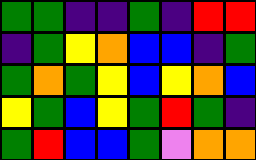[["green", "green", "indigo", "indigo", "green", "indigo", "red", "red"], ["indigo", "green", "yellow", "orange", "blue", "blue", "indigo", "green"], ["green", "orange", "green", "yellow", "blue", "yellow", "orange", "blue"], ["yellow", "green", "blue", "yellow", "green", "red", "green", "indigo"], ["green", "red", "blue", "blue", "green", "violet", "orange", "orange"]]